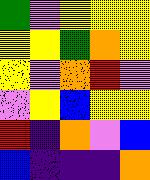[["green", "violet", "yellow", "yellow", "yellow"], ["yellow", "yellow", "green", "orange", "yellow"], ["yellow", "violet", "orange", "red", "violet"], ["violet", "yellow", "blue", "yellow", "yellow"], ["red", "indigo", "orange", "violet", "blue"], ["blue", "indigo", "indigo", "indigo", "orange"]]